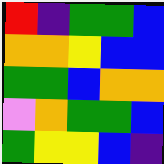[["red", "indigo", "green", "green", "blue"], ["orange", "orange", "yellow", "blue", "blue"], ["green", "green", "blue", "orange", "orange"], ["violet", "orange", "green", "green", "blue"], ["green", "yellow", "yellow", "blue", "indigo"]]